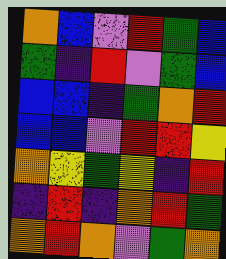[["orange", "blue", "violet", "red", "green", "blue"], ["green", "indigo", "red", "violet", "green", "blue"], ["blue", "blue", "indigo", "green", "orange", "red"], ["blue", "blue", "violet", "red", "red", "yellow"], ["orange", "yellow", "green", "yellow", "indigo", "red"], ["indigo", "red", "indigo", "orange", "red", "green"], ["orange", "red", "orange", "violet", "green", "orange"]]